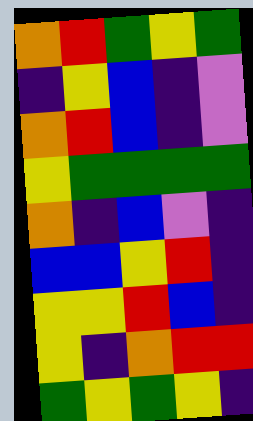[["orange", "red", "green", "yellow", "green"], ["indigo", "yellow", "blue", "indigo", "violet"], ["orange", "red", "blue", "indigo", "violet"], ["yellow", "green", "green", "green", "green"], ["orange", "indigo", "blue", "violet", "indigo"], ["blue", "blue", "yellow", "red", "indigo"], ["yellow", "yellow", "red", "blue", "indigo"], ["yellow", "indigo", "orange", "red", "red"], ["green", "yellow", "green", "yellow", "indigo"]]